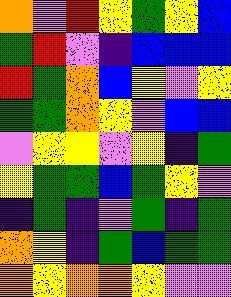[["orange", "violet", "red", "yellow", "green", "yellow", "blue"], ["green", "red", "violet", "indigo", "blue", "blue", "blue"], ["red", "green", "orange", "blue", "yellow", "violet", "yellow"], ["green", "green", "orange", "yellow", "violet", "blue", "blue"], ["violet", "yellow", "yellow", "violet", "yellow", "indigo", "green"], ["yellow", "green", "green", "blue", "green", "yellow", "violet"], ["indigo", "green", "indigo", "violet", "green", "indigo", "green"], ["orange", "yellow", "indigo", "green", "blue", "green", "green"], ["orange", "yellow", "orange", "orange", "yellow", "violet", "violet"]]